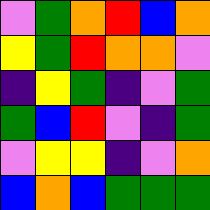[["violet", "green", "orange", "red", "blue", "orange"], ["yellow", "green", "red", "orange", "orange", "violet"], ["indigo", "yellow", "green", "indigo", "violet", "green"], ["green", "blue", "red", "violet", "indigo", "green"], ["violet", "yellow", "yellow", "indigo", "violet", "orange"], ["blue", "orange", "blue", "green", "green", "green"]]